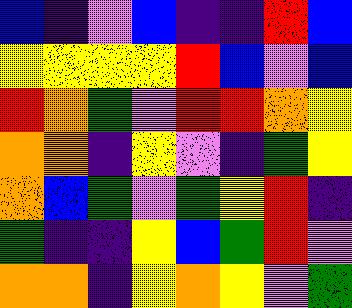[["blue", "indigo", "violet", "blue", "indigo", "indigo", "red", "blue"], ["yellow", "yellow", "yellow", "yellow", "red", "blue", "violet", "blue"], ["red", "orange", "green", "violet", "red", "red", "orange", "yellow"], ["orange", "orange", "indigo", "yellow", "violet", "indigo", "green", "yellow"], ["orange", "blue", "green", "violet", "green", "yellow", "red", "indigo"], ["green", "indigo", "indigo", "yellow", "blue", "green", "red", "violet"], ["orange", "orange", "indigo", "yellow", "orange", "yellow", "violet", "green"]]